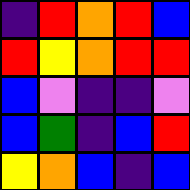[["indigo", "red", "orange", "red", "blue"], ["red", "yellow", "orange", "red", "red"], ["blue", "violet", "indigo", "indigo", "violet"], ["blue", "green", "indigo", "blue", "red"], ["yellow", "orange", "blue", "indigo", "blue"]]